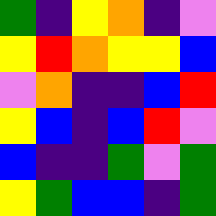[["green", "indigo", "yellow", "orange", "indigo", "violet"], ["yellow", "red", "orange", "yellow", "yellow", "blue"], ["violet", "orange", "indigo", "indigo", "blue", "red"], ["yellow", "blue", "indigo", "blue", "red", "violet"], ["blue", "indigo", "indigo", "green", "violet", "green"], ["yellow", "green", "blue", "blue", "indigo", "green"]]